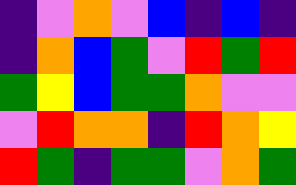[["indigo", "violet", "orange", "violet", "blue", "indigo", "blue", "indigo"], ["indigo", "orange", "blue", "green", "violet", "red", "green", "red"], ["green", "yellow", "blue", "green", "green", "orange", "violet", "violet"], ["violet", "red", "orange", "orange", "indigo", "red", "orange", "yellow"], ["red", "green", "indigo", "green", "green", "violet", "orange", "green"]]